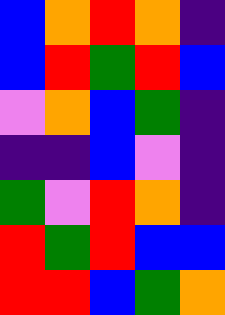[["blue", "orange", "red", "orange", "indigo"], ["blue", "red", "green", "red", "blue"], ["violet", "orange", "blue", "green", "indigo"], ["indigo", "indigo", "blue", "violet", "indigo"], ["green", "violet", "red", "orange", "indigo"], ["red", "green", "red", "blue", "blue"], ["red", "red", "blue", "green", "orange"]]